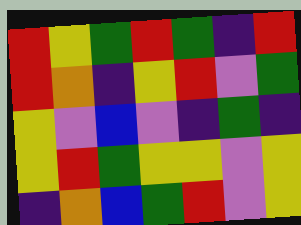[["red", "yellow", "green", "red", "green", "indigo", "red"], ["red", "orange", "indigo", "yellow", "red", "violet", "green"], ["yellow", "violet", "blue", "violet", "indigo", "green", "indigo"], ["yellow", "red", "green", "yellow", "yellow", "violet", "yellow"], ["indigo", "orange", "blue", "green", "red", "violet", "yellow"]]